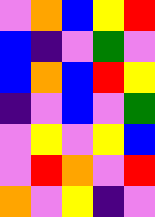[["violet", "orange", "blue", "yellow", "red"], ["blue", "indigo", "violet", "green", "violet"], ["blue", "orange", "blue", "red", "yellow"], ["indigo", "violet", "blue", "violet", "green"], ["violet", "yellow", "violet", "yellow", "blue"], ["violet", "red", "orange", "violet", "red"], ["orange", "violet", "yellow", "indigo", "violet"]]